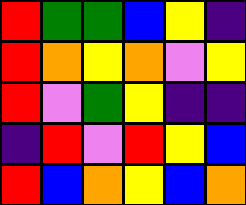[["red", "green", "green", "blue", "yellow", "indigo"], ["red", "orange", "yellow", "orange", "violet", "yellow"], ["red", "violet", "green", "yellow", "indigo", "indigo"], ["indigo", "red", "violet", "red", "yellow", "blue"], ["red", "blue", "orange", "yellow", "blue", "orange"]]